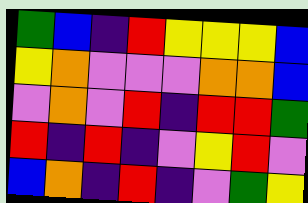[["green", "blue", "indigo", "red", "yellow", "yellow", "yellow", "blue"], ["yellow", "orange", "violet", "violet", "violet", "orange", "orange", "blue"], ["violet", "orange", "violet", "red", "indigo", "red", "red", "green"], ["red", "indigo", "red", "indigo", "violet", "yellow", "red", "violet"], ["blue", "orange", "indigo", "red", "indigo", "violet", "green", "yellow"]]